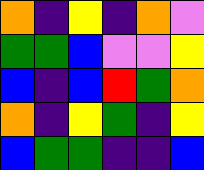[["orange", "indigo", "yellow", "indigo", "orange", "violet"], ["green", "green", "blue", "violet", "violet", "yellow"], ["blue", "indigo", "blue", "red", "green", "orange"], ["orange", "indigo", "yellow", "green", "indigo", "yellow"], ["blue", "green", "green", "indigo", "indigo", "blue"]]